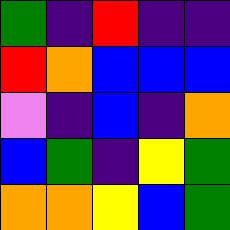[["green", "indigo", "red", "indigo", "indigo"], ["red", "orange", "blue", "blue", "blue"], ["violet", "indigo", "blue", "indigo", "orange"], ["blue", "green", "indigo", "yellow", "green"], ["orange", "orange", "yellow", "blue", "green"]]